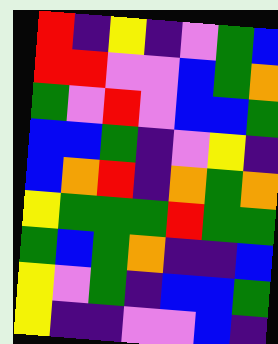[["red", "indigo", "yellow", "indigo", "violet", "green", "blue"], ["red", "red", "violet", "violet", "blue", "green", "orange"], ["green", "violet", "red", "violet", "blue", "blue", "green"], ["blue", "blue", "green", "indigo", "violet", "yellow", "indigo"], ["blue", "orange", "red", "indigo", "orange", "green", "orange"], ["yellow", "green", "green", "green", "red", "green", "green"], ["green", "blue", "green", "orange", "indigo", "indigo", "blue"], ["yellow", "violet", "green", "indigo", "blue", "blue", "green"], ["yellow", "indigo", "indigo", "violet", "violet", "blue", "indigo"]]